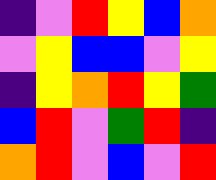[["indigo", "violet", "red", "yellow", "blue", "orange"], ["violet", "yellow", "blue", "blue", "violet", "yellow"], ["indigo", "yellow", "orange", "red", "yellow", "green"], ["blue", "red", "violet", "green", "red", "indigo"], ["orange", "red", "violet", "blue", "violet", "red"]]